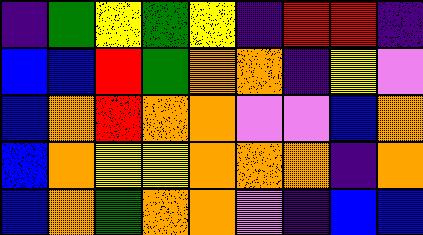[["indigo", "green", "yellow", "green", "yellow", "indigo", "red", "red", "indigo"], ["blue", "blue", "red", "green", "orange", "orange", "indigo", "yellow", "violet"], ["blue", "orange", "red", "orange", "orange", "violet", "violet", "blue", "orange"], ["blue", "orange", "yellow", "yellow", "orange", "orange", "orange", "indigo", "orange"], ["blue", "orange", "green", "orange", "orange", "violet", "indigo", "blue", "blue"]]